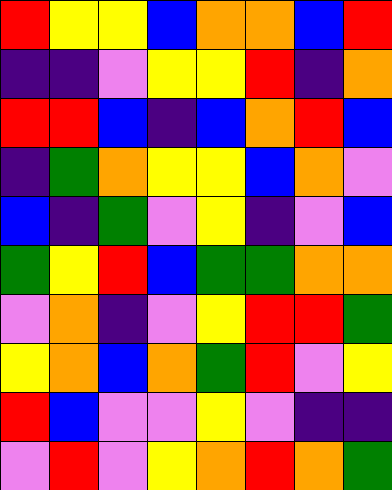[["red", "yellow", "yellow", "blue", "orange", "orange", "blue", "red"], ["indigo", "indigo", "violet", "yellow", "yellow", "red", "indigo", "orange"], ["red", "red", "blue", "indigo", "blue", "orange", "red", "blue"], ["indigo", "green", "orange", "yellow", "yellow", "blue", "orange", "violet"], ["blue", "indigo", "green", "violet", "yellow", "indigo", "violet", "blue"], ["green", "yellow", "red", "blue", "green", "green", "orange", "orange"], ["violet", "orange", "indigo", "violet", "yellow", "red", "red", "green"], ["yellow", "orange", "blue", "orange", "green", "red", "violet", "yellow"], ["red", "blue", "violet", "violet", "yellow", "violet", "indigo", "indigo"], ["violet", "red", "violet", "yellow", "orange", "red", "orange", "green"]]